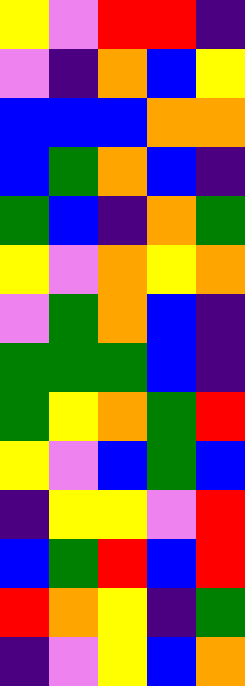[["yellow", "violet", "red", "red", "indigo"], ["violet", "indigo", "orange", "blue", "yellow"], ["blue", "blue", "blue", "orange", "orange"], ["blue", "green", "orange", "blue", "indigo"], ["green", "blue", "indigo", "orange", "green"], ["yellow", "violet", "orange", "yellow", "orange"], ["violet", "green", "orange", "blue", "indigo"], ["green", "green", "green", "blue", "indigo"], ["green", "yellow", "orange", "green", "red"], ["yellow", "violet", "blue", "green", "blue"], ["indigo", "yellow", "yellow", "violet", "red"], ["blue", "green", "red", "blue", "red"], ["red", "orange", "yellow", "indigo", "green"], ["indigo", "violet", "yellow", "blue", "orange"]]